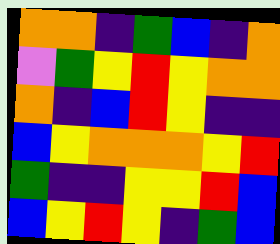[["orange", "orange", "indigo", "green", "blue", "indigo", "orange"], ["violet", "green", "yellow", "red", "yellow", "orange", "orange"], ["orange", "indigo", "blue", "red", "yellow", "indigo", "indigo"], ["blue", "yellow", "orange", "orange", "orange", "yellow", "red"], ["green", "indigo", "indigo", "yellow", "yellow", "red", "blue"], ["blue", "yellow", "red", "yellow", "indigo", "green", "blue"]]